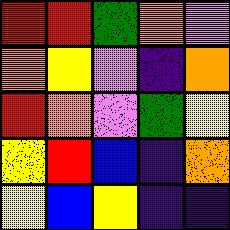[["red", "red", "green", "orange", "violet"], ["orange", "yellow", "violet", "indigo", "orange"], ["red", "orange", "violet", "green", "yellow"], ["yellow", "red", "blue", "indigo", "orange"], ["yellow", "blue", "yellow", "indigo", "indigo"]]